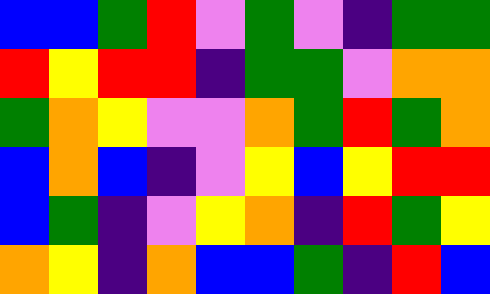[["blue", "blue", "green", "red", "violet", "green", "violet", "indigo", "green", "green"], ["red", "yellow", "red", "red", "indigo", "green", "green", "violet", "orange", "orange"], ["green", "orange", "yellow", "violet", "violet", "orange", "green", "red", "green", "orange"], ["blue", "orange", "blue", "indigo", "violet", "yellow", "blue", "yellow", "red", "red"], ["blue", "green", "indigo", "violet", "yellow", "orange", "indigo", "red", "green", "yellow"], ["orange", "yellow", "indigo", "orange", "blue", "blue", "green", "indigo", "red", "blue"]]